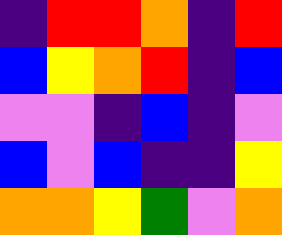[["indigo", "red", "red", "orange", "indigo", "red"], ["blue", "yellow", "orange", "red", "indigo", "blue"], ["violet", "violet", "indigo", "blue", "indigo", "violet"], ["blue", "violet", "blue", "indigo", "indigo", "yellow"], ["orange", "orange", "yellow", "green", "violet", "orange"]]